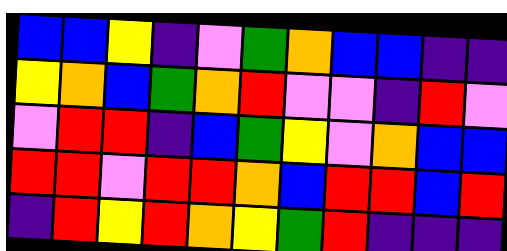[["blue", "blue", "yellow", "indigo", "violet", "green", "orange", "blue", "blue", "indigo", "indigo"], ["yellow", "orange", "blue", "green", "orange", "red", "violet", "violet", "indigo", "red", "violet"], ["violet", "red", "red", "indigo", "blue", "green", "yellow", "violet", "orange", "blue", "blue"], ["red", "red", "violet", "red", "red", "orange", "blue", "red", "red", "blue", "red"], ["indigo", "red", "yellow", "red", "orange", "yellow", "green", "red", "indigo", "indigo", "indigo"]]